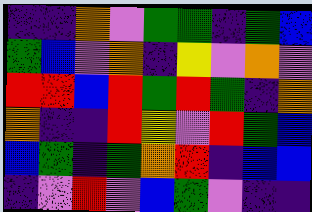[["indigo", "indigo", "orange", "violet", "green", "green", "indigo", "green", "blue"], ["green", "blue", "violet", "orange", "indigo", "yellow", "violet", "orange", "violet"], ["red", "red", "blue", "red", "green", "red", "green", "indigo", "orange"], ["orange", "indigo", "indigo", "red", "yellow", "violet", "red", "green", "blue"], ["blue", "green", "indigo", "green", "orange", "red", "indigo", "blue", "blue"], ["indigo", "violet", "red", "violet", "blue", "green", "violet", "indigo", "indigo"]]